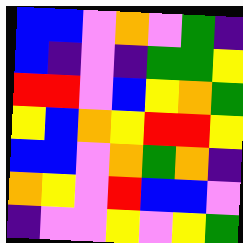[["blue", "blue", "violet", "orange", "violet", "green", "indigo"], ["blue", "indigo", "violet", "indigo", "green", "green", "yellow"], ["red", "red", "violet", "blue", "yellow", "orange", "green"], ["yellow", "blue", "orange", "yellow", "red", "red", "yellow"], ["blue", "blue", "violet", "orange", "green", "orange", "indigo"], ["orange", "yellow", "violet", "red", "blue", "blue", "violet"], ["indigo", "violet", "violet", "yellow", "violet", "yellow", "green"]]